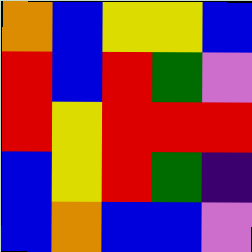[["orange", "blue", "yellow", "yellow", "blue"], ["red", "blue", "red", "green", "violet"], ["red", "yellow", "red", "red", "red"], ["blue", "yellow", "red", "green", "indigo"], ["blue", "orange", "blue", "blue", "violet"]]